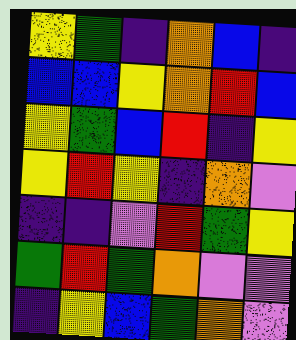[["yellow", "green", "indigo", "orange", "blue", "indigo"], ["blue", "blue", "yellow", "orange", "red", "blue"], ["yellow", "green", "blue", "red", "indigo", "yellow"], ["yellow", "red", "yellow", "indigo", "orange", "violet"], ["indigo", "indigo", "violet", "red", "green", "yellow"], ["green", "red", "green", "orange", "violet", "violet"], ["indigo", "yellow", "blue", "green", "orange", "violet"]]